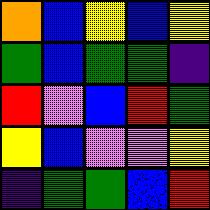[["orange", "blue", "yellow", "blue", "yellow"], ["green", "blue", "green", "green", "indigo"], ["red", "violet", "blue", "red", "green"], ["yellow", "blue", "violet", "violet", "yellow"], ["indigo", "green", "green", "blue", "red"]]